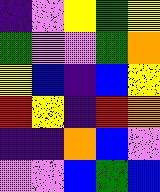[["indigo", "violet", "yellow", "green", "yellow"], ["green", "violet", "violet", "green", "orange"], ["yellow", "blue", "indigo", "blue", "yellow"], ["red", "yellow", "indigo", "red", "orange"], ["indigo", "indigo", "orange", "blue", "violet"], ["violet", "violet", "blue", "green", "blue"]]